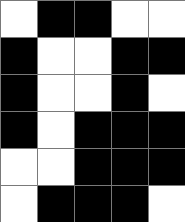[["white", "black", "black", "white", "white"], ["black", "white", "white", "black", "black"], ["black", "white", "white", "black", "white"], ["black", "white", "black", "black", "black"], ["white", "white", "black", "black", "black"], ["white", "black", "black", "black", "white"]]